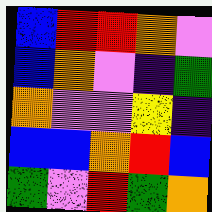[["blue", "red", "red", "orange", "violet"], ["blue", "orange", "violet", "indigo", "green"], ["orange", "violet", "violet", "yellow", "indigo"], ["blue", "blue", "orange", "red", "blue"], ["green", "violet", "red", "green", "orange"]]